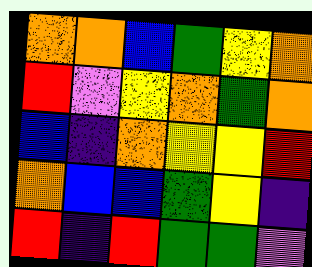[["orange", "orange", "blue", "green", "yellow", "orange"], ["red", "violet", "yellow", "orange", "green", "orange"], ["blue", "indigo", "orange", "yellow", "yellow", "red"], ["orange", "blue", "blue", "green", "yellow", "indigo"], ["red", "indigo", "red", "green", "green", "violet"]]